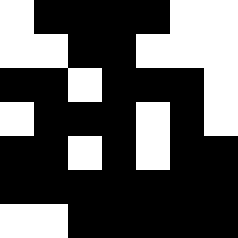[["white", "black", "black", "black", "black", "white", "white"], ["white", "white", "black", "black", "white", "white", "white"], ["black", "black", "white", "black", "black", "black", "white"], ["white", "black", "black", "black", "white", "black", "white"], ["black", "black", "white", "black", "white", "black", "black"], ["black", "black", "black", "black", "black", "black", "black"], ["white", "white", "black", "black", "black", "black", "black"]]